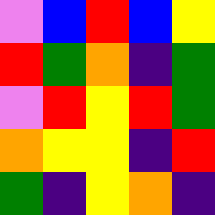[["violet", "blue", "red", "blue", "yellow"], ["red", "green", "orange", "indigo", "green"], ["violet", "red", "yellow", "red", "green"], ["orange", "yellow", "yellow", "indigo", "red"], ["green", "indigo", "yellow", "orange", "indigo"]]